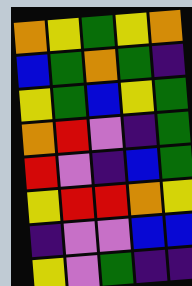[["orange", "yellow", "green", "yellow", "orange"], ["blue", "green", "orange", "green", "indigo"], ["yellow", "green", "blue", "yellow", "green"], ["orange", "red", "violet", "indigo", "green"], ["red", "violet", "indigo", "blue", "green"], ["yellow", "red", "red", "orange", "yellow"], ["indigo", "violet", "violet", "blue", "blue"], ["yellow", "violet", "green", "indigo", "indigo"]]